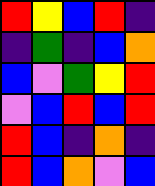[["red", "yellow", "blue", "red", "indigo"], ["indigo", "green", "indigo", "blue", "orange"], ["blue", "violet", "green", "yellow", "red"], ["violet", "blue", "red", "blue", "red"], ["red", "blue", "indigo", "orange", "indigo"], ["red", "blue", "orange", "violet", "blue"]]